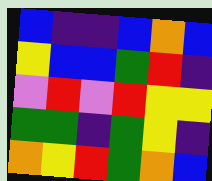[["blue", "indigo", "indigo", "blue", "orange", "blue"], ["yellow", "blue", "blue", "green", "red", "indigo"], ["violet", "red", "violet", "red", "yellow", "yellow"], ["green", "green", "indigo", "green", "yellow", "indigo"], ["orange", "yellow", "red", "green", "orange", "blue"]]